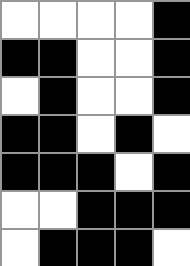[["white", "white", "white", "white", "black"], ["black", "black", "white", "white", "black"], ["white", "black", "white", "white", "black"], ["black", "black", "white", "black", "white"], ["black", "black", "black", "white", "black"], ["white", "white", "black", "black", "black"], ["white", "black", "black", "black", "white"]]